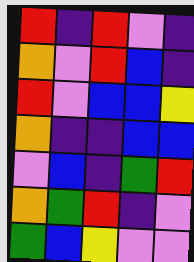[["red", "indigo", "red", "violet", "indigo"], ["orange", "violet", "red", "blue", "indigo"], ["red", "violet", "blue", "blue", "yellow"], ["orange", "indigo", "indigo", "blue", "blue"], ["violet", "blue", "indigo", "green", "red"], ["orange", "green", "red", "indigo", "violet"], ["green", "blue", "yellow", "violet", "violet"]]